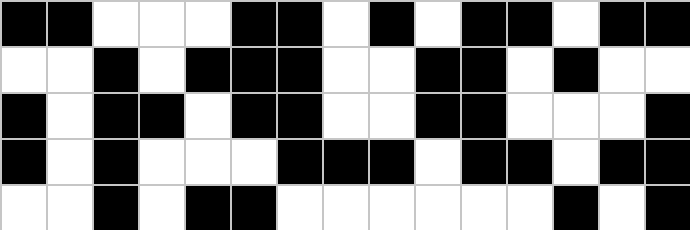[["black", "black", "white", "white", "white", "black", "black", "white", "black", "white", "black", "black", "white", "black", "black"], ["white", "white", "black", "white", "black", "black", "black", "white", "white", "black", "black", "white", "black", "white", "white"], ["black", "white", "black", "black", "white", "black", "black", "white", "white", "black", "black", "white", "white", "white", "black"], ["black", "white", "black", "white", "white", "white", "black", "black", "black", "white", "black", "black", "white", "black", "black"], ["white", "white", "black", "white", "black", "black", "white", "white", "white", "white", "white", "white", "black", "white", "black"]]